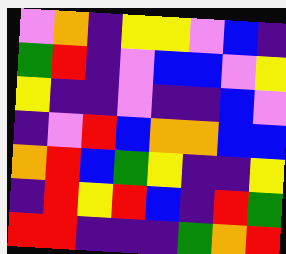[["violet", "orange", "indigo", "yellow", "yellow", "violet", "blue", "indigo"], ["green", "red", "indigo", "violet", "blue", "blue", "violet", "yellow"], ["yellow", "indigo", "indigo", "violet", "indigo", "indigo", "blue", "violet"], ["indigo", "violet", "red", "blue", "orange", "orange", "blue", "blue"], ["orange", "red", "blue", "green", "yellow", "indigo", "indigo", "yellow"], ["indigo", "red", "yellow", "red", "blue", "indigo", "red", "green"], ["red", "red", "indigo", "indigo", "indigo", "green", "orange", "red"]]